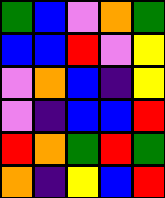[["green", "blue", "violet", "orange", "green"], ["blue", "blue", "red", "violet", "yellow"], ["violet", "orange", "blue", "indigo", "yellow"], ["violet", "indigo", "blue", "blue", "red"], ["red", "orange", "green", "red", "green"], ["orange", "indigo", "yellow", "blue", "red"]]